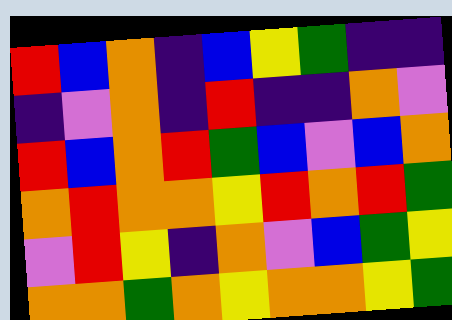[["red", "blue", "orange", "indigo", "blue", "yellow", "green", "indigo", "indigo"], ["indigo", "violet", "orange", "indigo", "red", "indigo", "indigo", "orange", "violet"], ["red", "blue", "orange", "red", "green", "blue", "violet", "blue", "orange"], ["orange", "red", "orange", "orange", "yellow", "red", "orange", "red", "green"], ["violet", "red", "yellow", "indigo", "orange", "violet", "blue", "green", "yellow"], ["orange", "orange", "green", "orange", "yellow", "orange", "orange", "yellow", "green"]]